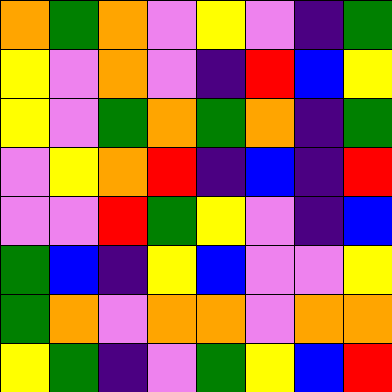[["orange", "green", "orange", "violet", "yellow", "violet", "indigo", "green"], ["yellow", "violet", "orange", "violet", "indigo", "red", "blue", "yellow"], ["yellow", "violet", "green", "orange", "green", "orange", "indigo", "green"], ["violet", "yellow", "orange", "red", "indigo", "blue", "indigo", "red"], ["violet", "violet", "red", "green", "yellow", "violet", "indigo", "blue"], ["green", "blue", "indigo", "yellow", "blue", "violet", "violet", "yellow"], ["green", "orange", "violet", "orange", "orange", "violet", "orange", "orange"], ["yellow", "green", "indigo", "violet", "green", "yellow", "blue", "red"]]